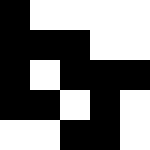[["black", "white", "white", "white", "white"], ["black", "black", "black", "white", "white"], ["black", "white", "black", "black", "black"], ["black", "black", "white", "black", "white"], ["white", "white", "black", "black", "white"]]